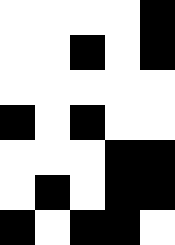[["white", "white", "white", "white", "black"], ["white", "white", "black", "white", "black"], ["white", "white", "white", "white", "white"], ["black", "white", "black", "white", "white"], ["white", "white", "white", "black", "black"], ["white", "black", "white", "black", "black"], ["black", "white", "black", "black", "white"]]